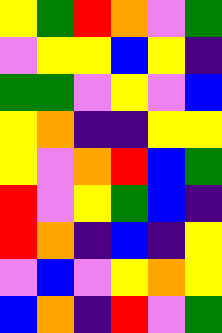[["yellow", "green", "red", "orange", "violet", "green"], ["violet", "yellow", "yellow", "blue", "yellow", "indigo"], ["green", "green", "violet", "yellow", "violet", "blue"], ["yellow", "orange", "indigo", "indigo", "yellow", "yellow"], ["yellow", "violet", "orange", "red", "blue", "green"], ["red", "violet", "yellow", "green", "blue", "indigo"], ["red", "orange", "indigo", "blue", "indigo", "yellow"], ["violet", "blue", "violet", "yellow", "orange", "yellow"], ["blue", "orange", "indigo", "red", "violet", "green"]]